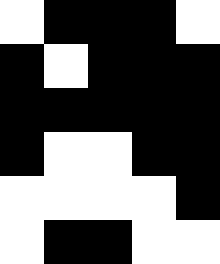[["white", "black", "black", "black", "white"], ["black", "white", "black", "black", "black"], ["black", "black", "black", "black", "black"], ["black", "white", "white", "black", "black"], ["white", "white", "white", "white", "black"], ["white", "black", "black", "white", "white"]]